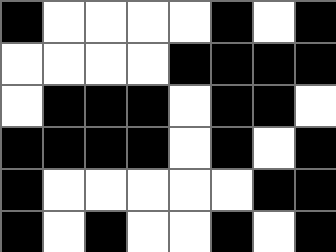[["black", "white", "white", "white", "white", "black", "white", "black"], ["white", "white", "white", "white", "black", "black", "black", "black"], ["white", "black", "black", "black", "white", "black", "black", "white"], ["black", "black", "black", "black", "white", "black", "white", "black"], ["black", "white", "white", "white", "white", "white", "black", "black"], ["black", "white", "black", "white", "white", "black", "white", "black"]]